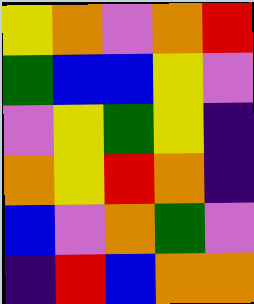[["yellow", "orange", "violet", "orange", "red"], ["green", "blue", "blue", "yellow", "violet"], ["violet", "yellow", "green", "yellow", "indigo"], ["orange", "yellow", "red", "orange", "indigo"], ["blue", "violet", "orange", "green", "violet"], ["indigo", "red", "blue", "orange", "orange"]]